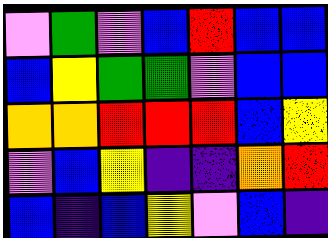[["violet", "green", "violet", "blue", "red", "blue", "blue"], ["blue", "yellow", "green", "green", "violet", "blue", "blue"], ["orange", "orange", "red", "red", "red", "blue", "yellow"], ["violet", "blue", "yellow", "indigo", "indigo", "orange", "red"], ["blue", "indigo", "blue", "yellow", "violet", "blue", "indigo"]]